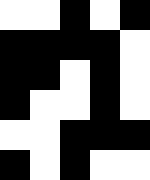[["white", "white", "black", "white", "black"], ["black", "black", "black", "black", "white"], ["black", "black", "white", "black", "white"], ["black", "white", "white", "black", "white"], ["white", "white", "black", "black", "black"], ["black", "white", "black", "white", "white"]]